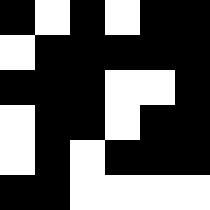[["black", "white", "black", "white", "black", "black"], ["white", "black", "black", "black", "black", "black"], ["black", "black", "black", "white", "white", "black"], ["white", "black", "black", "white", "black", "black"], ["white", "black", "white", "black", "black", "black"], ["black", "black", "white", "white", "white", "white"]]